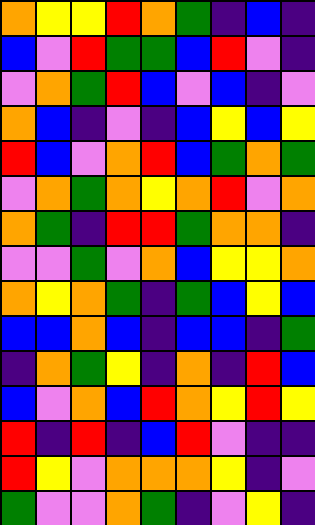[["orange", "yellow", "yellow", "red", "orange", "green", "indigo", "blue", "indigo"], ["blue", "violet", "red", "green", "green", "blue", "red", "violet", "indigo"], ["violet", "orange", "green", "red", "blue", "violet", "blue", "indigo", "violet"], ["orange", "blue", "indigo", "violet", "indigo", "blue", "yellow", "blue", "yellow"], ["red", "blue", "violet", "orange", "red", "blue", "green", "orange", "green"], ["violet", "orange", "green", "orange", "yellow", "orange", "red", "violet", "orange"], ["orange", "green", "indigo", "red", "red", "green", "orange", "orange", "indigo"], ["violet", "violet", "green", "violet", "orange", "blue", "yellow", "yellow", "orange"], ["orange", "yellow", "orange", "green", "indigo", "green", "blue", "yellow", "blue"], ["blue", "blue", "orange", "blue", "indigo", "blue", "blue", "indigo", "green"], ["indigo", "orange", "green", "yellow", "indigo", "orange", "indigo", "red", "blue"], ["blue", "violet", "orange", "blue", "red", "orange", "yellow", "red", "yellow"], ["red", "indigo", "red", "indigo", "blue", "red", "violet", "indigo", "indigo"], ["red", "yellow", "violet", "orange", "orange", "orange", "yellow", "indigo", "violet"], ["green", "violet", "violet", "orange", "green", "indigo", "violet", "yellow", "indigo"]]